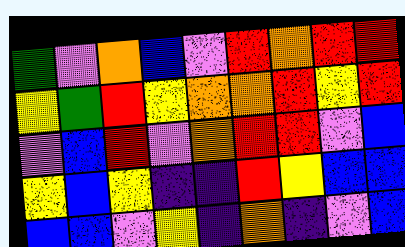[["green", "violet", "orange", "blue", "violet", "red", "orange", "red", "red"], ["yellow", "green", "red", "yellow", "orange", "orange", "red", "yellow", "red"], ["violet", "blue", "red", "violet", "orange", "red", "red", "violet", "blue"], ["yellow", "blue", "yellow", "indigo", "indigo", "red", "yellow", "blue", "blue"], ["blue", "blue", "violet", "yellow", "indigo", "orange", "indigo", "violet", "blue"]]